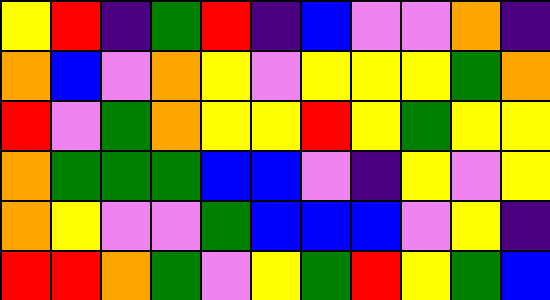[["yellow", "red", "indigo", "green", "red", "indigo", "blue", "violet", "violet", "orange", "indigo"], ["orange", "blue", "violet", "orange", "yellow", "violet", "yellow", "yellow", "yellow", "green", "orange"], ["red", "violet", "green", "orange", "yellow", "yellow", "red", "yellow", "green", "yellow", "yellow"], ["orange", "green", "green", "green", "blue", "blue", "violet", "indigo", "yellow", "violet", "yellow"], ["orange", "yellow", "violet", "violet", "green", "blue", "blue", "blue", "violet", "yellow", "indigo"], ["red", "red", "orange", "green", "violet", "yellow", "green", "red", "yellow", "green", "blue"]]